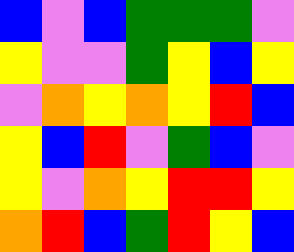[["blue", "violet", "blue", "green", "green", "green", "violet"], ["yellow", "violet", "violet", "green", "yellow", "blue", "yellow"], ["violet", "orange", "yellow", "orange", "yellow", "red", "blue"], ["yellow", "blue", "red", "violet", "green", "blue", "violet"], ["yellow", "violet", "orange", "yellow", "red", "red", "yellow"], ["orange", "red", "blue", "green", "red", "yellow", "blue"]]